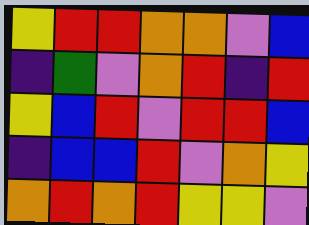[["yellow", "red", "red", "orange", "orange", "violet", "blue"], ["indigo", "green", "violet", "orange", "red", "indigo", "red"], ["yellow", "blue", "red", "violet", "red", "red", "blue"], ["indigo", "blue", "blue", "red", "violet", "orange", "yellow"], ["orange", "red", "orange", "red", "yellow", "yellow", "violet"]]